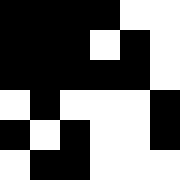[["black", "black", "black", "black", "white", "white"], ["black", "black", "black", "white", "black", "white"], ["black", "black", "black", "black", "black", "white"], ["white", "black", "white", "white", "white", "black"], ["black", "white", "black", "white", "white", "black"], ["white", "black", "black", "white", "white", "white"]]